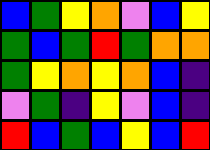[["blue", "green", "yellow", "orange", "violet", "blue", "yellow"], ["green", "blue", "green", "red", "green", "orange", "orange"], ["green", "yellow", "orange", "yellow", "orange", "blue", "indigo"], ["violet", "green", "indigo", "yellow", "violet", "blue", "indigo"], ["red", "blue", "green", "blue", "yellow", "blue", "red"]]